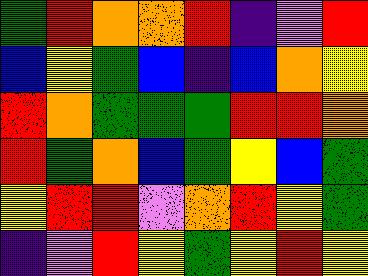[["green", "red", "orange", "orange", "red", "indigo", "violet", "red"], ["blue", "yellow", "green", "blue", "indigo", "blue", "orange", "yellow"], ["red", "orange", "green", "green", "green", "red", "red", "orange"], ["red", "green", "orange", "blue", "green", "yellow", "blue", "green"], ["yellow", "red", "red", "violet", "orange", "red", "yellow", "green"], ["indigo", "violet", "red", "yellow", "green", "yellow", "red", "yellow"]]